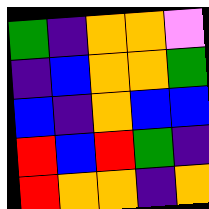[["green", "indigo", "orange", "orange", "violet"], ["indigo", "blue", "orange", "orange", "green"], ["blue", "indigo", "orange", "blue", "blue"], ["red", "blue", "red", "green", "indigo"], ["red", "orange", "orange", "indigo", "orange"]]